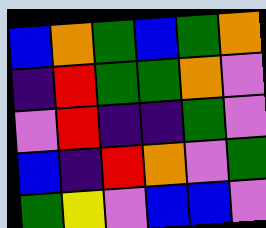[["blue", "orange", "green", "blue", "green", "orange"], ["indigo", "red", "green", "green", "orange", "violet"], ["violet", "red", "indigo", "indigo", "green", "violet"], ["blue", "indigo", "red", "orange", "violet", "green"], ["green", "yellow", "violet", "blue", "blue", "violet"]]